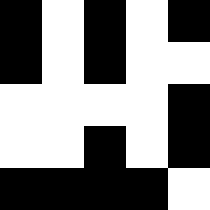[["black", "white", "black", "white", "black"], ["black", "white", "black", "white", "white"], ["white", "white", "white", "white", "black"], ["white", "white", "black", "white", "black"], ["black", "black", "black", "black", "white"]]